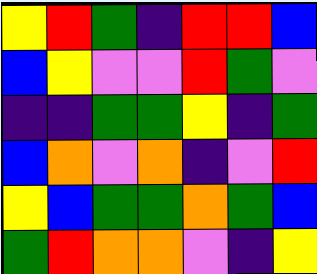[["yellow", "red", "green", "indigo", "red", "red", "blue"], ["blue", "yellow", "violet", "violet", "red", "green", "violet"], ["indigo", "indigo", "green", "green", "yellow", "indigo", "green"], ["blue", "orange", "violet", "orange", "indigo", "violet", "red"], ["yellow", "blue", "green", "green", "orange", "green", "blue"], ["green", "red", "orange", "orange", "violet", "indigo", "yellow"]]